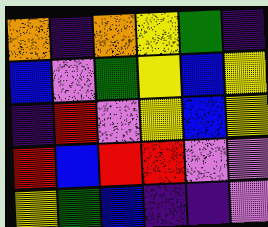[["orange", "indigo", "orange", "yellow", "green", "indigo"], ["blue", "violet", "green", "yellow", "blue", "yellow"], ["indigo", "red", "violet", "yellow", "blue", "yellow"], ["red", "blue", "red", "red", "violet", "violet"], ["yellow", "green", "blue", "indigo", "indigo", "violet"]]